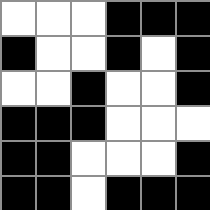[["white", "white", "white", "black", "black", "black"], ["black", "white", "white", "black", "white", "black"], ["white", "white", "black", "white", "white", "black"], ["black", "black", "black", "white", "white", "white"], ["black", "black", "white", "white", "white", "black"], ["black", "black", "white", "black", "black", "black"]]